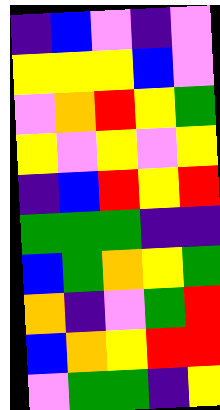[["indigo", "blue", "violet", "indigo", "violet"], ["yellow", "yellow", "yellow", "blue", "violet"], ["violet", "orange", "red", "yellow", "green"], ["yellow", "violet", "yellow", "violet", "yellow"], ["indigo", "blue", "red", "yellow", "red"], ["green", "green", "green", "indigo", "indigo"], ["blue", "green", "orange", "yellow", "green"], ["orange", "indigo", "violet", "green", "red"], ["blue", "orange", "yellow", "red", "red"], ["violet", "green", "green", "indigo", "yellow"]]